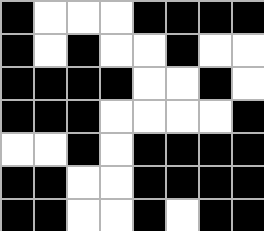[["black", "white", "white", "white", "black", "black", "black", "black"], ["black", "white", "black", "white", "white", "black", "white", "white"], ["black", "black", "black", "black", "white", "white", "black", "white"], ["black", "black", "black", "white", "white", "white", "white", "black"], ["white", "white", "black", "white", "black", "black", "black", "black"], ["black", "black", "white", "white", "black", "black", "black", "black"], ["black", "black", "white", "white", "black", "white", "black", "black"]]